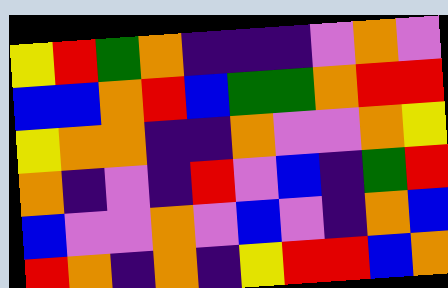[["yellow", "red", "green", "orange", "indigo", "indigo", "indigo", "violet", "orange", "violet"], ["blue", "blue", "orange", "red", "blue", "green", "green", "orange", "red", "red"], ["yellow", "orange", "orange", "indigo", "indigo", "orange", "violet", "violet", "orange", "yellow"], ["orange", "indigo", "violet", "indigo", "red", "violet", "blue", "indigo", "green", "red"], ["blue", "violet", "violet", "orange", "violet", "blue", "violet", "indigo", "orange", "blue"], ["red", "orange", "indigo", "orange", "indigo", "yellow", "red", "red", "blue", "orange"]]